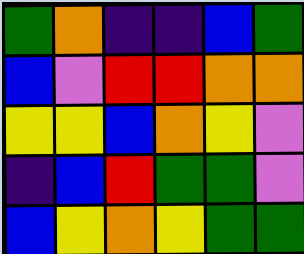[["green", "orange", "indigo", "indigo", "blue", "green"], ["blue", "violet", "red", "red", "orange", "orange"], ["yellow", "yellow", "blue", "orange", "yellow", "violet"], ["indigo", "blue", "red", "green", "green", "violet"], ["blue", "yellow", "orange", "yellow", "green", "green"]]